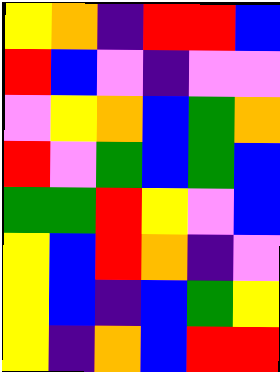[["yellow", "orange", "indigo", "red", "red", "blue"], ["red", "blue", "violet", "indigo", "violet", "violet"], ["violet", "yellow", "orange", "blue", "green", "orange"], ["red", "violet", "green", "blue", "green", "blue"], ["green", "green", "red", "yellow", "violet", "blue"], ["yellow", "blue", "red", "orange", "indigo", "violet"], ["yellow", "blue", "indigo", "blue", "green", "yellow"], ["yellow", "indigo", "orange", "blue", "red", "red"]]